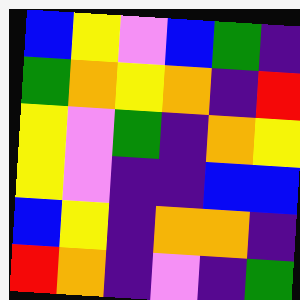[["blue", "yellow", "violet", "blue", "green", "indigo"], ["green", "orange", "yellow", "orange", "indigo", "red"], ["yellow", "violet", "green", "indigo", "orange", "yellow"], ["yellow", "violet", "indigo", "indigo", "blue", "blue"], ["blue", "yellow", "indigo", "orange", "orange", "indigo"], ["red", "orange", "indigo", "violet", "indigo", "green"]]